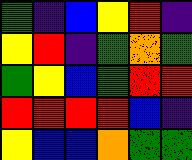[["green", "indigo", "blue", "yellow", "red", "indigo"], ["yellow", "red", "indigo", "green", "orange", "green"], ["green", "yellow", "blue", "green", "red", "red"], ["red", "red", "red", "red", "blue", "indigo"], ["yellow", "blue", "blue", "orange", "green", "green"]]